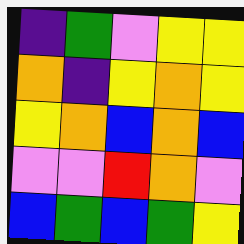[["indigo", "green", "violet", "yellow", "yellow"], ["orange", "indigo", "yellow", "orange", "yellow"], ["yellow", "orange", "blue", "orange", "blue"], ["violet", "violet", "red", "orange", "violet"], ["blue", "green", "blue", "green", "yellow"]]